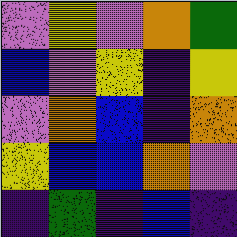[["violet", "yellow", "violet", "orange", "green"], ["blue", "violet", "yellow", "indigo", "yellow"], ["violet", "orange", "blue", "indigo", "orange"], ["yellow", "blue", "blue", "orange", "violet"], ["indigo", "green", "indigo", "blue", "indigo"]]